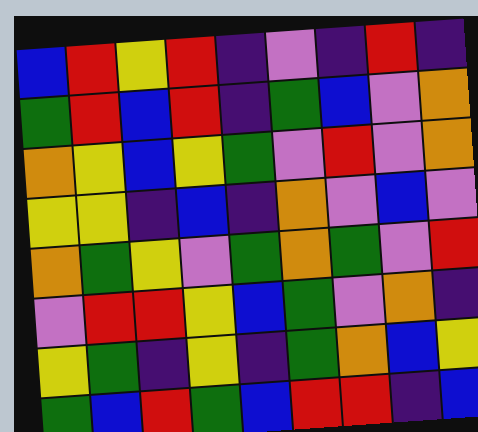[["blue", "red", "yellow", "red", "indigo", "violet", "indigo", "red", "indigo"], ["green", "red", "blue", "red", "indigo", "green", "blue", "violet", "orange"], ["orange", "yellow", "blue", "yellow", "green", "violet", "red", "violet", "orange"], ["yellow", "yellow", "indigo", "blue", "indigo", "orange", "violet", "blue", "violet"], ["orange", "green", "yellow", "violet", "green", "orange", "green", "violet", "red"], ["violet", "red", "red", "yellow", "blue", "green", "violet", "orange", "indigo"], ["yellow", "green", "indigo", "yellow", "indigo", "green", "orange", "blue", "yellow"], ["green", "blue", "red", "green", "blue", "red", "red", "indigo", "blue"]]